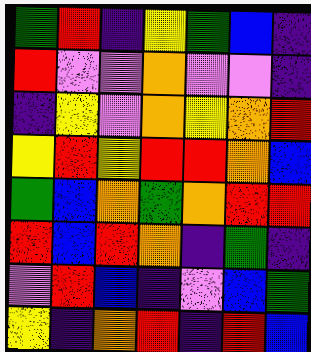[["green", "red", "indigo", "yellow", "green", "blue", "indigo"], ["red", "violet", "violet", "orange", "violet", "violet", "indigo"], ["indigo", "yellow", "violet", "orange", "yellow", "orange", "red"], ["yellow", "red", "yellow", "red", "red", "orange", "blue"], ["green", "blue", "orange", "green", "orange", "red", "red"], ["red", "blue", "red", "orange", "indigo", "green", "indigo"], ["violet", "red", "blue", "indigo", "violet", "blue", "green"], ["yellow", "indigo", "orange", "red", "indigo", "red", "blue"]]